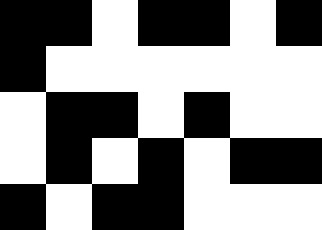[["black", "black", "white", "black", "black", "white", "black"], ["black", "white", "white", "white", "white", "white", "white"], ["white", "black", "black", "white", "black", "white", "white"], ["white", "black", "white", "black", "white", "black", "black"], ["black", "white", "black", "black", "white", "white", "white"]]